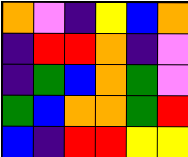[["orange", "violet", "indigo", "yellow", "blue", "orange"], ["indigo", "red", "red", "orange", "indigo", "violet"], ["indigo", "green", "blue", "orange", "green", "violet"], ["green", "blue", "orange", "orange", "green", "red"], ["blue", "indigo", "red", "red", "yellow", "yellow"]]